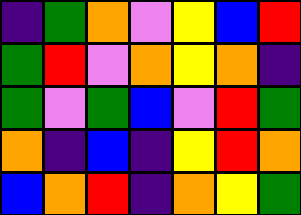[["indigo", "green", "orange", "violet", "yellow", "blue", "red"], ["green", "red", "violet", "orange", "yellow", "orange", "indigo"], ["green", "violet", "green", "blue", "violet", "red", "green"], ["orange", "indigo", "blue", "indigo", "yellow", "red", "orange"], ["blue", "orange", "red", "indigo", "orange", "yellow", "green"]]